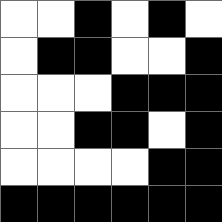[["white", "white", "black", "white", "black", "white"], ["white", "black", "black", "white", "white", "black"], ["white", "white", "white", "black", "black", "black"], ["white", "white", "black", "black", "white", "black"], ["white", "white", "white", "white", "black", "black"], ["black", "black", "black", "black", "black", "black"]]